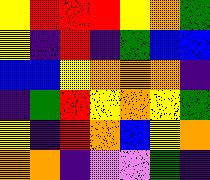[["yellow", "red", "red", "red", "yellow", "orange", "green"], ["yellow", "indigo", "red", "indigo", "green", "blue", "blue"], ["blue", "blue", "yellow", "orange", "orange", "orange", "indigo"], ["indigo", "green", "red", "yellow", "orange", "yellow", "green"], ["yellow", "indigo", "red", "orange", "blue", "yellow", "orange"], ["orange", "orange", "indigo", "violet", "violet", "green", "indigo"]]